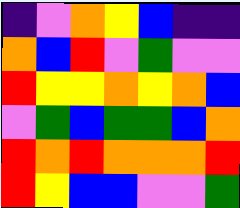[["indigo", "violet", "orange", "yellow", "blue", "indigo", "indigo"], ["orange", "blue", "red", "violet", "green", "violet", "violet"], ["red", "yellow", "yellow", "orange", "yellow", "orange", "blue"], ["violet", "green", "blue", "green", "green", "blue", "orange"], ["red", "orange", "red", "orange", "orange", "orange", "red"], ["red", "yellow", "blue", "blue", "violet", "violet", "green"]]